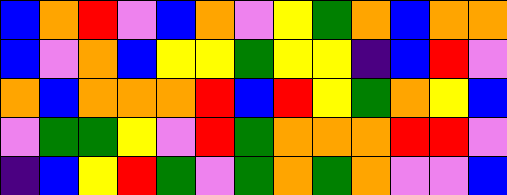[["blue", "orange", "red", "violet", "blue", "orange", "violet", "yellow", "green", "orange", "blue", "orange", "orange"], ["blue", "violet", "orange", "blue", "yellow", "yellow", "green", "yellow", "yellow", "indigo", "blue", "red", "violet"], ["orange", "blue", "orange", "orange", "orange", "red", "blue", "red", "yellow", "green", "orange", "yellow", "blue"], ["violet", "green", "green", "yellow", "violet", "red", "green", "orange", "orange", "orange", "red", "red", "violet"], ["indigo", "blue", "yellow", "red", "green", "violet", "green", "orange", "green", "orange", "violet", "violet", "blue"]]